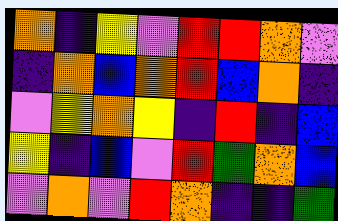[["orange", "indigo", "yellow", "violet", "red", "red", "orange", "violet"], ["indigo", "orange", "blue", "orange", "red", "blue", "orange", "indigo"], ["violet", "yellow", "orange", "yellow", "indigo", "red", "indigo", "blue"], ["yellow", "indigo", "blue", "violet", "red", "green", "orange", "blue"], ["violet", "orange", "violet", "red", "orange", "indigo", "indigo", "green"]]